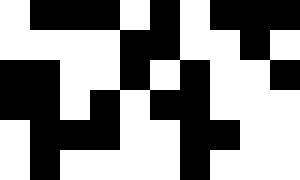[["white", "black", "black", "black", "white", "black", "white", "black", "black", "black"], ["white", "white", "white", "white", "black", "black", "white", "white", "black", "white"], ["black", "black", "white", "white", "black", "white", "black", "white", "white", "black"], ["black", "black", "white", "black", "white", "black", "black", "white", "white", "white"], ["white", "black", "black", "black", "white", "white", "black", "black", "white", "white"], ["white", "black", "white", "white", "white", "white", "black", "white", "white", "white"]]